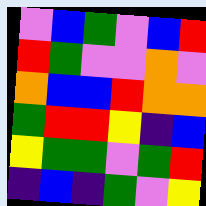[["violet", "blue", "green", "violet", "blue", "red"], ["red", "green", "violet", "violet", "orange", "violet"], ["orange", "blue", "blue", "red", "orange", "orange"], ["green", "red", "red", "yellow", "indigo", "blue"], ["yellow", "green", "green", "violet", "green", "red"], ["indigo", "blue", "indigo", "green", "violet", "yellow"]]